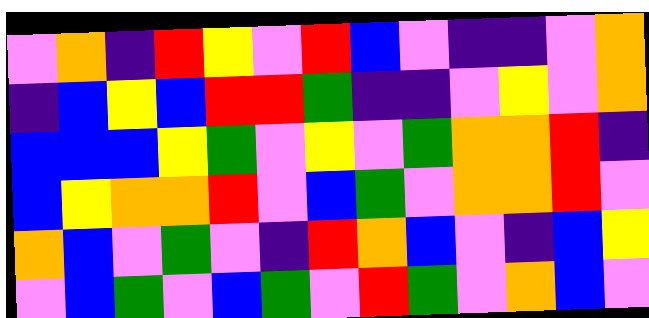[["violet", "orange", "indigo", "red", "yellow", "violet", "red", "blue", "violet", "indigo", "indigo", "violet", "orange"], ["indigo", "blue", "yellow", "blue", "red", "red", "green", "indigo", "indigo", "violet", "yellow", "violet", "orange"], ["blue", "blue", "blue", "yellow", "green", "violet", "yellow", "violet", "green", "orange", "orange", "red", "indigo"], ["blue", "yellow", "orange", "orange", "red", "violet", "blue", "green", "violet", "orange", "orange", "red", "violet"], ["orange", "blue", "violet", "green", "violet", "indigo", "red", "orange", "blue", "violet", "indigo", "blue", "yellow"], ["violet", "blue", "green", "violet", "blue", "green", "violet", "red", "green", "violet", "orange", "blue", "violet"]]